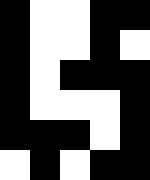[["black", "white", "white", "black", "black"], ["black", "white", "white", "black", "white"], ["black", "white", "black", "black", "black"], ["black", "white", "white", "white", "black"], ["black", "black", "black", "white", "black"], ["white", "black", "white", "black", "black"]]